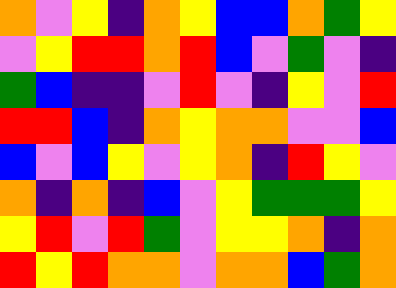[["orange", "violet", "yellow", "indigo", "orange", "yellow", "blue", "blue", "orange", "green", "yellow"], ["violet", "yellow", "red", "red", "orange", "red", "blue", "violet", "green", "violet", "indigo"], ["green", "blue", "indigo", "indigo", "violet", "red", "violet", "indigo", "yellow", "violet", "red"], ["red", "red", "blue", "indigo", "orange", "yellow", "orange", "orange", "violet", "violet", "blue"], ["blue", "violet", "blue", "yellow", "violet", "yellow", "orange", "indigo", "red", "yellow", "violet"], ["orange", "indigo", "orange", "indigo", "blue", "violet", "yellow", "green", "green", "green", "yellow"], ["yellow", "red", "violet", "red", "green", "violet", "yellow", "yellow", "orange", "indigo", "orange"], ["red", "yellow", "red", "orange", "orange", "violet", "orange", "orange", "blue", "green", "orange"]]